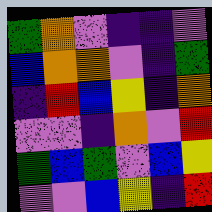[["green", "orange", "violet", "indigo", "indigo", "violet"], ["blue", "orange", "orange", "violet", "indigo", "green"], ["indigo", "red", "blue", "yellow", "indigo", "orange"], ["violet", "violet", "indigo", "orange", "violet", "red"], ["green", "blue", "green", "violet", "blue", "yellow"], ["violet", "violet", "blue", "yellow", "indigo", "red"]]